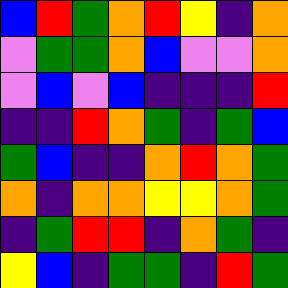[["blue", "red", "green", "orange", "red", "yellow", "indigo", "orange"], ["violet", "green", "green", "orange", "blue", "violet", "violet", "orange"], ["violet", "blue", "violet", "blue", "indigo", "indigo", "indigo", "red"], ["indigo", "indigo", "red", "orange", "green", "indigo", "green", "blue"], ["green", "blue", "indigo", "indigo", "orange", "red", "orange", "green"], ["orange", "indigo", "orange", "orange", "yellow", "yellow", "orange", "green"], ["indigo", "green", "red", "red", "indigo", "orange", "green", "indigo"], ["yellow", "blue", "indigo", "green", "green", "indigo", "red", "green"]]